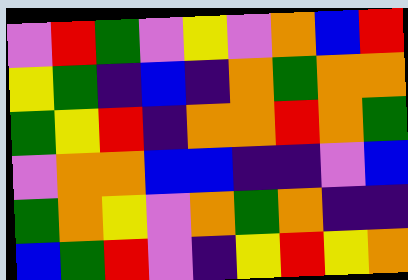[["violet", "red", "green", "violet", "yellow", "violet", "orange", "blue", "red"], ["yellow", "green", "indigo", "blue", "indigo", "orange", "green", "orange", "orange"], ["green", "yellow", "red", "indigo", "orange", "orange", "red", "orange", "green"], ["violet", "orange", "orange", "blue", "blue", "indigo", "indigo", "violet", "blue"], ["green", "orange", "yellow", "violet", "orange", "green", "orange", "indigo", "indigo"], ["blue", "green", "red", "violet", "indigo", "yellow", "red", "yellow", "orange"]]